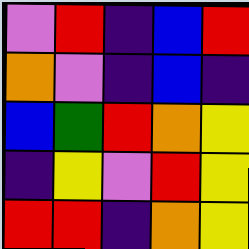[["violet", "red", "indigo", "blue", "red"], ["orange", "violet", "indigo", "blue", "indigo"], ["blue", "green", "red", "orange", "yellow"], ["indigo", "yellow", "violet", "red", "yellow"], ["red", "red", "indigo", "orange", "yellow"]]